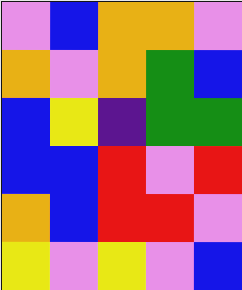[["violet", "blue", "orange", "orange", "violet"], ["orange", "violet", "orange", "green", "blue"], ["blue", "yellow", "indigo", "green", "green"], ["blue", "blue", "red", "violet", "red"], ["orange", "blue", "red", "red", "violet"], ["yellow", "violet", "yellow", "violet", "blue"]]